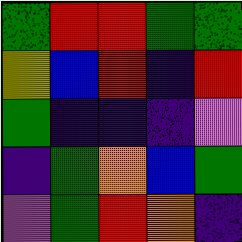[["green", "red", "red", "green", "green"], ["yellow", "blue", "red", "indigo", "red"], ["green", "indigo", "indigo", "indigo", "violet"], ["indigo", "green", "orange", "blue", "green"], ["violet", "green", "red", "orange", "indigo"]]